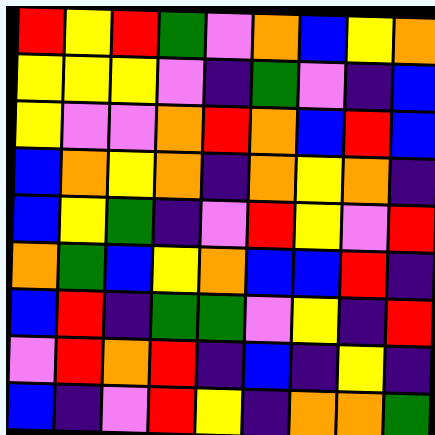[["red", "yellow", "red", "green", "violet", "orange", "blue", "yellow", "orange"], ["yellow", "yellow", "yellow", "violet", "indigo", "green", "violet", "indigo", "blue"], ["yellow", "violet", "violet", "orange", "red", "orange", "blue", "red", "blue"], ["blue", "orange", "yellow", "orange", "indigo", "orange", "yellow", "orange", "indigo"], ["blue", "yellow", "green", "indigo", "violet", "red", "yellow", "violet", "red"], ["orange", "green", "blue", "yellow", "orange", "blue", "blue", "red", "indigo"], ["blue", "red", "indigo", "green", "green", "violet", "yellow", "indigo", "red"], ["violet", "red", "orange", "red", "indigo", "blue", "indigo", "yellow", "indigo"], ["blue", "indigo", "violet", "red", "yellow", "indigo", "orange", "orange", "green"]]